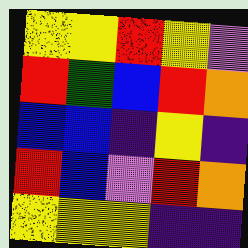[["yellow", "yellow", "red", "yellow", "violet"], ["red", "green", "blue", "red", "orange"], ["blue", "blue", "indigo", "yellow", "indigo"], ["red", "blue", "violet", "red", "orange"], ["yellow", "yellow", "yellow", "indigo", "indigo"]]